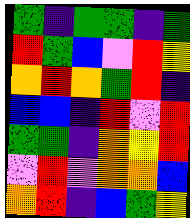[["green", "indigo", "green", "green", "indigo", "green"], ["red", "green", "blue", "violet", "red", "yellow"], ["orange", "red", "orange", "green", "red", "indigo"], ["blue", "blue", "indigo", "red", "violet", "red"], ["green", "green", "indigo", "orange", "yellow", "red"], ["violet", "red", "violet", "orange", "orange", "blue"], ["orange", "red", "indigo", "blue", "green", "yellow"]]